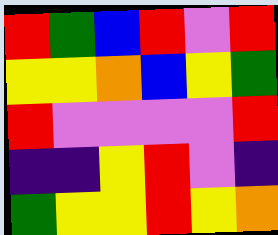[["red", "green", "blue", "red", "violet", "red"], ["yellow", "yellow", "orange", "blue", "yellow", "green"], ["red", "violet", "violet", "violet", "violet", "red"], ["indigo", "indigo", "yellow", "red", "violet", "indigo"], ["green", "yellow", "yellow", "red", "yellow", "orange"]]